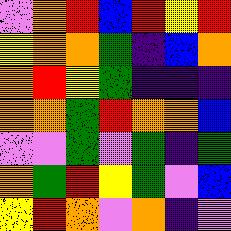[["violet", "orange", "red", "blue", "red", "yellow", "red"], ["yellow", "orange", "orange", "green", "indigo", "blue", "orange"], ["orange", "red", "yellow", "green", "indigo", "indigo", "indigo"], ["orange", "orange", "green", "red", "orange", "orange", "blue"], ["violet", "violet", "green", "violet", "green", "indigo", "green"], ["orange", "green", "red", "yellow", "green", "violet", "blue"], ["yellow", "red", "orange", "violet", "orange", "indigo", "violet"]]